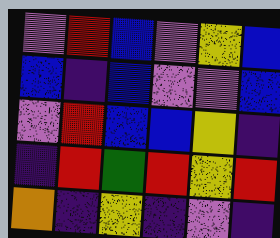[["violet", "red", "blue", "violet", "yellow", "blue"], ["blue", "indigo", "blue", "violet", "violet", "blue"], ["violet", "red", "blue", "blue", "yellow", "indigo"], ["indigo", "red", "green", "red", "yellow", "red"], ["orange", "indigo", "yellow", "indigo", "violet", "indigo"]]